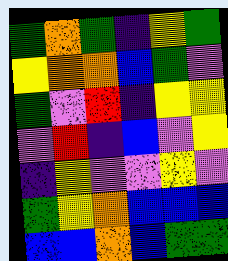[["green", "orange", "green", "indigo", "yellow", "green"], ["yellow", "orange", "orange", "blue", "green", "violet"], ["green", "violet", "red", "indigo", "yellow", "yellow"], ["violet", "red", "indigo", "blue", "violet", "yellow"], ["indigo", "yellow", "violet", "violet", "yellow", "violet"], ["green", "yellow", "orange", "blue", "blue", "blue"], ["blue", "blue", "orange", "blue", "green", "green"]]